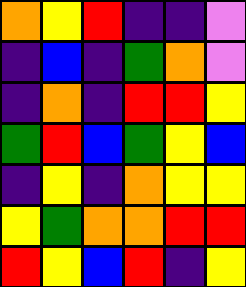[["orange", "yellow", "red", "indigo", "indigo", "violet"], ["indigo", "blue", "indigo", "green", "orange", "violet"], ["indigo", "orange", "indigo", "red", "red", "yellow"], ["green", "red", "blue", "green", "yellow", "blue"], ["indigo", "yellow", "indigo", "orange", "yellow", "yellow"], ["yellow", "green", "orange", "orange", "red", "red"], ["red", "yellow", "blue", "red", "indigo", "yellow"]]